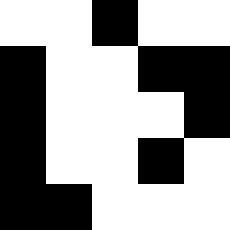[["white", "white", "black", "white", "white"], ["black", "white", "white", "black", "black"], ["black", "white", "white", "white", "black"], ["black", "white", "white", "black", "white"], ["black", "black", "white", "white", "white"]]